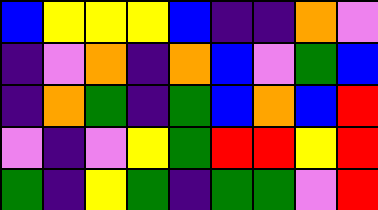[["blue", "yellow", "yellow", "yellow", "blue", "indigo", "indigo", "orange", "violet"], ["indigo", "violet", "orange", "indigo", "orange", "blue", "violet", "green", "blue"], ["indigo", "orange", "green", "indigo", "green", "blue", "orange", "blue", "red"], ["violet", "indigo", "violet", "yellow", "green", "red", "red", "yellow", "red"], ["green", "indigo", "yellow", "green", "indigo", "green", "green", "violet", "red"]]